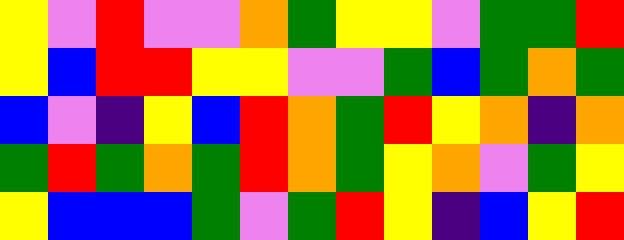[["yellow", "violet", "red", "violet", "violet", "orange", "green", "yellow", "yellow", "violet", "green", "green", "red"], ["yellow", "blue", "red", "red", "yellow", "yellow", "violet", "violet", "green", "blue", "green", "orange", "green"], ["blue", "violet", "indigo", "yellow", "blue", "red", "orange", "green", "red", "yellow", "orange", "indigo", "orange"], ["green", "red", "green", "orange", "green", "red", "orange", "green", "yellow", "orange", "violet", "green", "yellow"], ["yellow", "blue", "blue", "blue", "green", "violet", "green", "red", "yellow", "indigo", "blue", "yellow", "red"]]